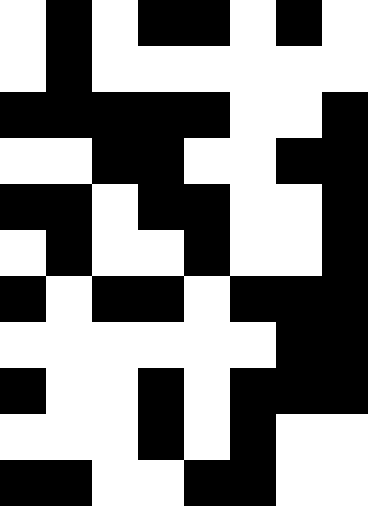[["white", "black", "white", "black", "black", "white", "black", "white"], ["white", "black", "white", "white", "white", "white", "white", "white"], ["black", "black", "black", "black", "black", "white", "white", "black"], ["white", "white", "black", "black", "white", "white", "black", "black"], ["black", "black", "white", "black", "black", "white", "white", "black"], ["white", "black", "white", "white", "black", "white", "white", "black"], ["black", "white", "black", "black", "white", "black", "black", "black"], ["white", "white", "white", "white", "white", "white", "black", "black"], ["black", "white", "white", "black", "white", "black", "black", "black"], ["white", "white", "white", "black", "white", "black", "white", "white"], ["black", "black", "white", "white", "black", "black", "white", "white"]]